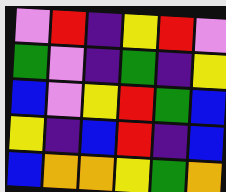[["violet", "red", "indigo", "yellow", "red", "violet"], ["green", "violet", "indigo", "green", "indigo", "yellow"], ["blue", "violet", "yellow", "red", "green", "blue"], ["yellow", "indigo", "blue", "red", "indigo", "blue"], ["blue", "orange", "orange", "yellow", "green", "orange"]]